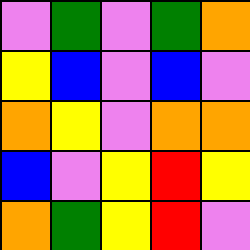[["violet", "green", "violet", "green", "orange"], ["yellow", "blue", "violet", "blue", "violet"], ["orange", "yellow", "violet", "orange", "orange"], ["blue", "violet", "yellow", "red", "yellow"], ["orange", "green", "yellow", "red", "violet"]]